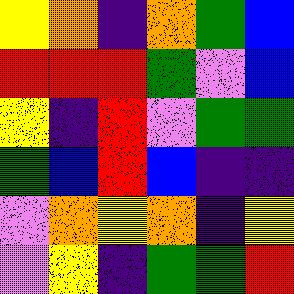[["yellow", "orange", "indigo", "orange", "green", "blue"], ["red", "red", "red", "green", "violet", "blue"], ["yellow", "indigo", "red", "violet", "green", "green"], ["green", "blue", "red", "blue", "indigo", "indigo"], ["violet", "orange", "yellow", "orange", "indigo", "yellow"], ["violet", "yellow", "indigo", "green", "green", "red"]]